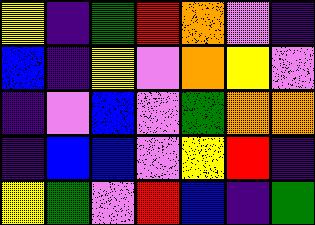[["yellow", "indigo", "green", "red", "orange", "violet", "indigo"], ["blue", "indigo", "yellow", "violet", "orange", "yellow", "violet"], ["indigo", "violet", "blue", "violet", "green", "orange", "orange"], ["indigo", "blue", "blue", "violet", "yellow", "red", "indigo"], ["yellow", "green", "violet", "red", "blue", "indigo", "green"]]